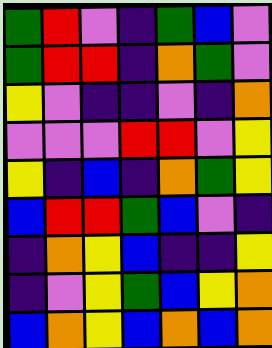[["green", "red", "violet", "indigo", "green", "blue", "violet"], ["green", "red", "red", "indigo", "orange", "green", "violet"], ["yellow", "violet", "indigo", "indigo", "violet", "indigo", "orange"], ["violet", "violet", "violet", "red", "red", "violet", "yellow"], ["yellow", "indigo", "blue", "indigo", "orange", "green", "yellow"], ["blue", "red", "red", "green", "blue", "violet", "indigo"], ["indigo", "orange", "yellow", "blue", "indigo", "indigo", "yellow"], ["indigo", "violet", "yellow", "green", "blue", "yellow", "orange"], ["blue", "orange", "yellow", "blue", "orange", "blue", "orange"]]